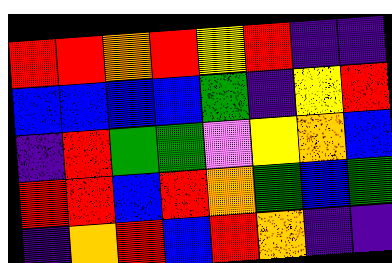[["red", "red", "orange", "red", "yellow", "red", "indigo", "indigo"], ["blue", "blue", "blue", "blue", "green", "indigo", "yellow", "red"], ["indigo", "red", "green", "green", "violet", "yellow", "orange", "blue"], ["red", "red", "blue", "red", "orange", "green", "blue", "green"], ["indigo", "orange", "red", "blue", "red", "orange", "indigo", "indigo"]]